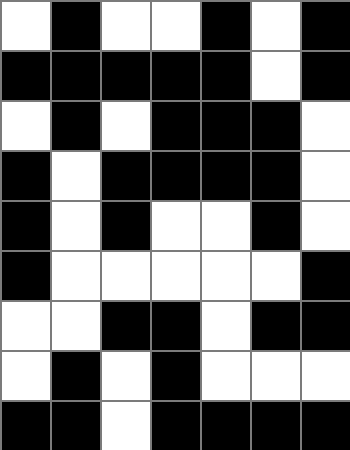[["white", "black", "white", "white", "black", "white", "black"], ["black", "black", "black", "black", "black", "white", "black"], ["white", "black", "white", "black", "black", "black", "white"], ["black", "white", "black", "black", "black", "black", "white"], ["black", "white", "black", "white", "white", "black", "white"], ["black", "white", "white", "white", "white", "white", "black"], ["white", "white", "black", "black", "white", "black", "black"], ["white", "black", "white", "black", "white", "white", "white"], ["black", "black", "white", "black", "black", "black", "black"]]